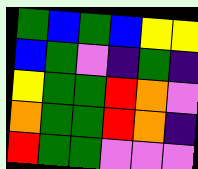[["green", "blue", "green", "blue", "yellow", "yellow"], ["blue", "green", "violet", "indigo", "green", "indigo"], ["yellow", "green", "green", "red", "orange", "violet"], ["orange", "green", "green", "red", "orange", "indigo"], ["red", "green", "green", "violet", "violet", "violet"]]